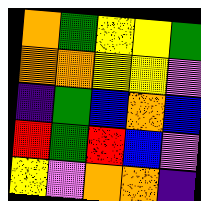[["orange", "green", "yellow", "yellow", "green"], ["orange", "orange", "yellow", "yellow", "violet"], ["indigo", "green", "blue", "orange", "blue"], ["red", "green", "red", "blue", "violet"], ["yellow", "violet", "orange", "orange", "indigo"]]